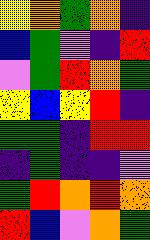[["yellow", "orange", "green", "orange", "indigo"], ["blue", "green", "violet", "indigo", "red"], ["violet", "green", "red", "orange", "green"], ["yellow", "blue", "yellow", "red", "indigo"], ["green", "green", "indigo", "red", "red"], ["indigo", "green", "indigo", "indigo", "violet"], ["green", "red", "orange", "red", "orange"], ["red", "blue", "violet", "orange", "green"]]